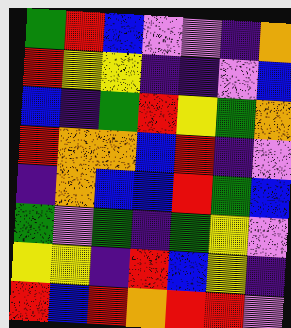[["green", "red", "blue", "violet", "violet", "indigo", "orange"], ["red", "yellow", "yellow", "indigo", "indigo", "violet", "blue"], ["blue", "indigo", "green", "red", "yellow", "green", "orange"], ["red", "orange", "orange", "blue", "red", "indigo", "violet"], ["indigo", "orange", "blue", "blue", "red", "green", "blue"], ["green", "violet", "green", "indigo", "green", "yellow", "violet"], ["yellow", "yellow", "indigo", "red", "blue", "yellow", "indigo"], ["red", "blue", "red", "orange", "red", "red", "violet"]]